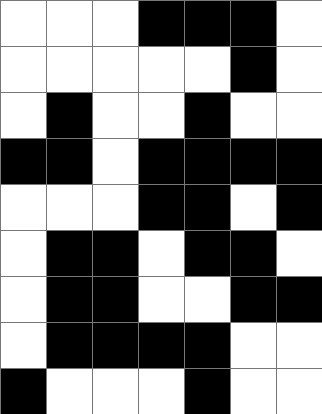[["white", "white", "white", "black", "black", "black", "white"], ["white", "white", "white", "white", "white", "black", "white"], ["white", "black", "white", "white", "black", "white", "white"], ["black", "black", "white", "black", "black", "black", "black"], ["white", "white", "white", "black", "black", "white", "black"], ["white", "black", "black", "white", "black", "black", "white"], ["white", "black", "black", "white", "white", "black", "black"], ["white", "black", "black", "black", "black", "white", "white"], ["black", "white", "white", "white", "black", "white", "white"]]